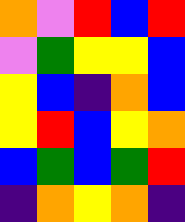[["orange", "violet", "red", "blue", "red"], ["violet", "green", "yellow", "yellow", "blue"], ["yellow", "blue", "indigo", "orange", "blue"], ["yellow", "red", "blue", "yellow", "orange"], ["blue", "green", "blue", "green", "red"], ["indigo", "orange", "yellow", "orange", "indigo"]]